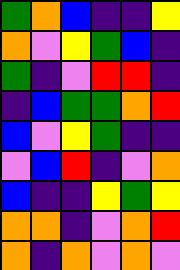[["green", "orange", "blue", "indigo", "indigo", "yellow"], ["orange", "violet", "yellow", "green", "blue", "indigo"], ["green", "indigo", "violet", "red", "red", "indigo"], ["indigo", "blue", "green", "green", "orange", "red"], ["blue", "violet", "yellow", "green", "indigo", "indigo"], ["violet", "blue", "red", "indigo", "violet", "orange"], ["blue", "indigo", "indigo", "yellow", "green", "yellow"], ["orange", "orange", "indigo", "violet", "orange", "red"], ["orange", "indigo", "orange", "violet", "orange", "violet"]]